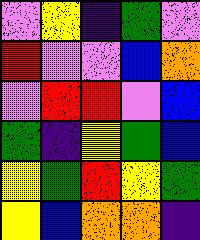[["violet", "yellow", "indigo", "green", "violet"], ["red", "violet", "violet", "blue", "orange"], ["violet", "red", "red", "violet", "blue"], ["green", "indigo", "yellow", "green", "blue"], ["yellow", "green", "red", "yellow", "green"], ["yellow", "blue", "orange", "orange", "indigo"]]